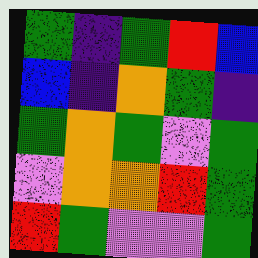[["green", "indigo", "green", "red", "blue"], ["blue", "indigo", "orange", "green", "indigo"], ["green", "orange", "green", "violet", "green"], ["violet", "orange", "orange", "red", "green"], ["red", "green", "violet", "violet", "green"]]